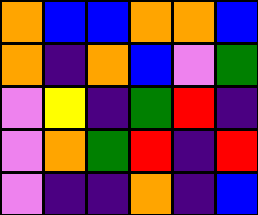[["orange", "blue", "blue", "orange", "orange", "blue"], ["orange", "indigo", "orange", "blue", "violet", "green"], ["violet", "yellow", "indigo", "green", "red", "indigo"], ["violet", "orange", "green", "red", "indigo", "red"], ["violet", "indigo", "indigo", "orange", "indigo", "blue"]]